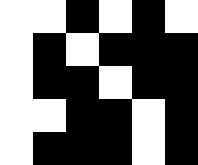[["white", "white", "black", "white", "black", "white"], ["white", "black", "white", "black", "black", "black"], ["white", "black", "black", "white", "black", "black"], ["white", "white", "black", "black", "white", "black"], ["white", "black", "black", "black", "white", "black"]]